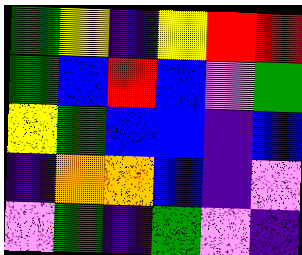[["green", "yellow", "indigo", "yellow", "red", "red"], ["green", "blue", "red", "blue", "violet", "green"], ["yellow", "green", "blue", "blue", "indigo", "blue"], ["indigo", "orange", "orange", "blue", "indigo", "violet"], ["violet", "green", "indigo", "green", "violet", "indigo"]]